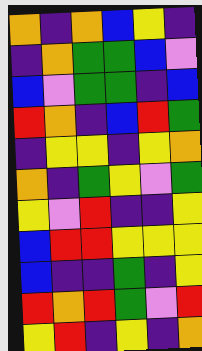[["orange", "indigo", "orange", "blue", "yellow", "indigo"], ["indigo", "orange", "green", "green", "blue", "violet"], ["blue", "violet", "green", "green", "indigo", "blue"], ["red", "orange", "indigo", "blue", "red", "green"], ["indigo", "yellow", "yellow", "indigo", "yellow", "orange"], ["orange", "indigo", "green", "yellow", "violet", "green"], ["yellow", "violet", "red", "indigo", "indigo", "yellow"], ["blue", "red", "red", "yellow", "yellow", "yellow"], ["blue", "indigo", "indigo", "green", "indigo", "yellow"], ["red", "orange", "red", "green", "violet", "red"], ["yellow", "red", "indigo", "yellow", "indigo", "orange"]]